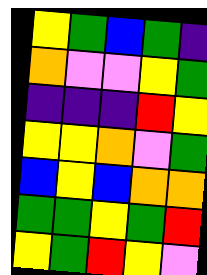[["yellow", "green", "blue", "green", "indigo"], ["orange", "violet", "violet", "yellow", "green"], ["indigo", "indigo", "indigo", "red", "yellow"], ["yellow", "yellow", "orange", "violet", "green"], ["blue", "yellow", "blue", "orange", "orange"], ["green", "green", "yellow", "green", "red"], ["yellow", "green", "red", "yellow", "violet"]]